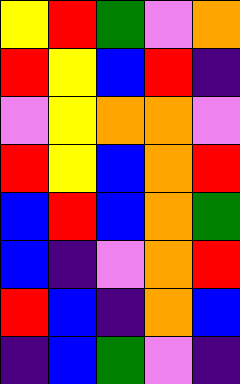[["yellow", "red", "green", "violet", "orange"], ["red", "yellow", "blue", "red", "indigo"], ["violet", "yellow", "orange", "orange", "violet"], ["red", "yellow", "blue", "orange", "red"], ["blue", "red", "blue", "orange", "green"], ["blue", "indigo", "violet", "orange", "red"], ["red", "blue", "indigo", "orange", "blue"], ["indigo", "blue", "green", "violet", "indigo"]]